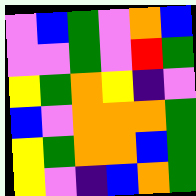[["violet", "blue", "green", "violet", "orange", "blue"], ["violet", "violet", "green", "violet", "red", "green"], ["yellow", "green", "orange", "yellow", "indigo", "violet"], ["blue", "violet", "orange", "orange", "orange", "green"], ["yellow", "green", "orange", "orange", "blue", "green"], ["yellow", "violet", "indigo", "blue", "orange", "green"]]